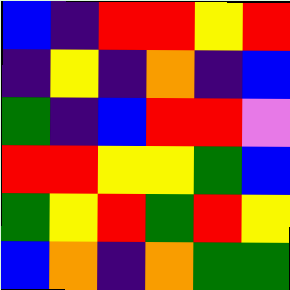[["blue", "indigo", "red", "red", "yellow", "red"], ["indigo", "yellow", "indigo", "orange", "indigo", "blue"], ["green", "indigo", "blue", "red", "red", "violet"], ["red", "red", "yellow", "yellow", "green", "blue"], ["green", "yellow", "red", "green", "red", "yellow"], ["blue", "orange", "indigo", "orange", "green", "green"]]